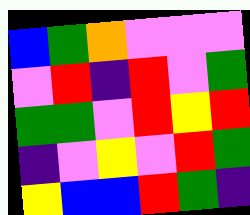[["blue", "green", "orange", "violet", "violet", "violet"], ["violet", "red", "indigo", "red", "violet", "green"], ["green", "green", "violet", "red", "yellow", "red"], ["indigo", "violet", "yellow", "violet", "red", "green"], ["yellow", "blue", "blue", "red", "green", "indigo"]]